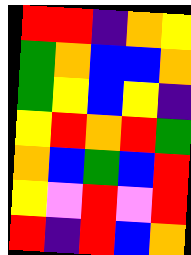[["red", "red", "indigo", "orange", "yellow"], ["green", "orange", "blue", "blue", "orange"], ["green", "yellow", "blue", "yellow", "indigo"], ["yellow", "red", "orange", "red", "green"], ["orange", "blue", "green", "blue", "red"], ["yellow", "violet", "red", "violet", "red"], ["red", "indigo", "red", "blue", "orange"]]